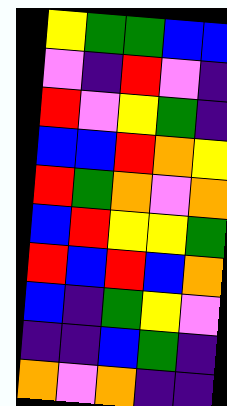[["yellow", "green", "green", "blue", "blue"], ["violet", "indigo", "red", "violet", "indigo"], ["red", "violet", "yellow", "green", "indigo"], ["blue", "blue", "red", "orange", "yellow"], ["red", "green", "orange", "violet", "orange"], ["blue", "red", "yellow", "yellow", "green"], ["red", "blue", "red", "blue", "orange"], ["blue", "indigo", "green", "yellow", "violet"], ["indigo", "indigo", "blue", "green", "indigo"], ["orange", "violet", "orange", "indigo", "indigo"]]